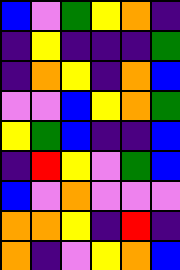[["blue", "violet", "green", "yellow", "orange", "indigo"], ["indigo", "yellow", "indigo", "indigo", "indigo", "green"], ["indigo", "orange", "yellow", "indigo", "orange", "blue"], ["violet", "violet", "blue", "yellow", "orange", "green"], ["yellow", "green", "blue", "indigo", "indigo", "blue"], ["indigo", "red", "yellow", "violet", "green", "blue"], ["blue", "violet", "orange", "violet", "violet", "violet"], ["orange", "orange", "yellow", "indigo", "red", "indigo"], ["orange", "indigo", "violet", "yellow", "orange", "blue"]]